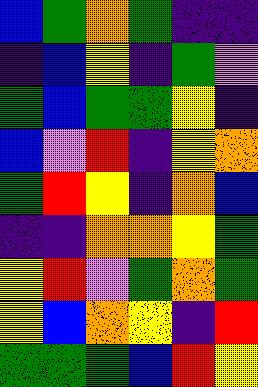[["blue", "green", "orange", "green", "indigo", "indigo"], ["indigo", "blue", "yellow", "indigo", "green", "violet"], ["green", "blue", "green", "green", "yellow", "indigo"], ["blue", "violet", "red", "indigo", "yellow", "orange"], ["green", "red", "yellow", "indigo", "orange", "blue"], ["indigo", "indigo", "orange", "orange", "yellow", "green"], ["yellow", "red", "violet", "green", "orange", "green"], ["yellow", "blue", "orange", "yellow", "indigo", "red"], ["green", "green", "green", "blue", "red", "yellow"]]